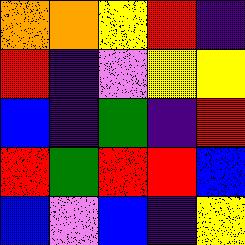[["orange", "orange", "yellow", "red", "indigo"], ["red", "indigo", "violet", "yellow", "yellow"], ["blue", "indigo", "green", "indigo", "red"], ["red", "green", "red", "red", "blue"], ["blue", "violet", "blue", "indigo", "yellow"]]